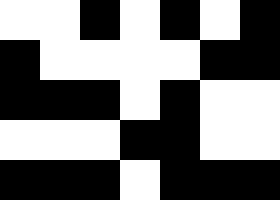[["white", "white", "black", "white", "black", "white", "black"], ["black", "white", "white", "white", "white", "black", "black"], ["black", "black", "black", "white", "black", "white", "white"], ["white", "white", "white", "black", "black", "white", "white"], ["black", "black", "black", "white", "black", "black", "black"]]